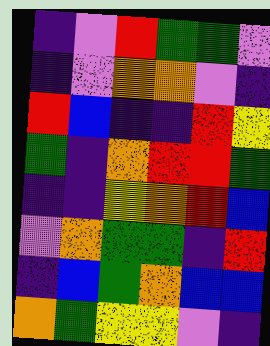[["indigo", "violet", "red", "green", "green", "violet"], ["indigo", "violet", "orange", "orange", "violet", "indigo"], ["red", "blue", "indigo", "indigo", "red", "yellow"], ["green", "indigo", "orange", "red", "red", "green"], ["indigo", "indigo", "yellow", "orange", "red", "blue"], ["violet", "orange", "green", "green", "indigo", "red"], ["indigo", "blue", "green", "orange", "blue", "blue"], ["orange", "green", "yellow", "yellow", "violet", "indigo"]]